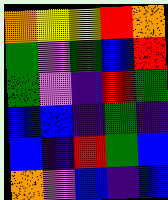[["orange", "yellow", "yellow", "red", "orange"], ["green", "violet", "green", "blue", "red"], ["green", "violet", "indigo", "red", "green"], ["blue", "blue", "indigo", "green", "indigo"], ["blue", "indigo", "red", "green", "blue"], ["orange", "violet", "blue", "indigo", "blue"]]